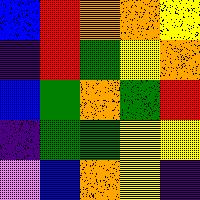[["blue", "red", "orange", "orange", "yellow"], ["indigo", "red", "green", "yellow", "orange"], ["blue", "green", "orange", "green", "red"], ["indigo", "green", "green", "yellow", "yellow"], ["violet", "blue", "orange", "yellow", "indigo"]]